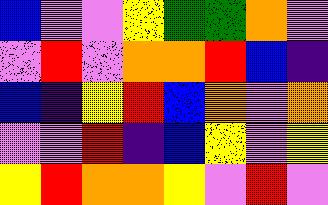[["blue", "violet", "violet", "yellow", "green", "green", "orange", "violet"], ["violet", "red", "violet", "orange", "orange", "red", "blue", "indigo"], ["blue", "indigo", "yellow", "red", "blue", "orange", "violet", "orange"], ["violet", "violet", "red", "indigo", "blue", "yellow", "violet", "yellow"], ["yellow", "red", "orange", "orange", "yellow", "violet", "red", "violet"]]